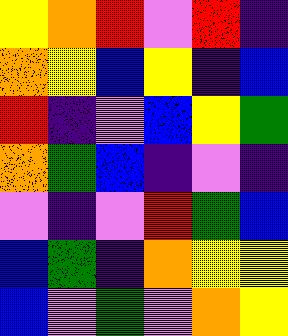[["yellow", "orange", "red", "violet", "red", "indigo"], ["orange", "yellow", "blue", "yellow", "indigo", "blue"], ["red", "indigo", "violet", "blue", "yellow", "green"], ["orange", "green", "blue", "indigo", "violet", "indigo"], ["violet", "indigo", "violet", "red", "green", "blue"], ["blue", "green", "indigo", "orange", "yellow", "yellow"], ["blue", "violet", "green", "violet", "orange", "yellow"]]